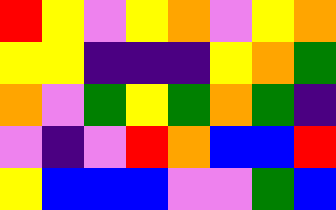[["red", "yellow", "violet", "yellow", "orange", "violet", "yellow", "orange"], ["yellow", "yellow", "indigo", "indigo", "indigo", "yellow", "orange", "green"], ["orange", "violet", "green", "yellow", "green", "orange", "green", "indigo"], ["violet", "indigo", "violet", "red", "orange", "blue", "blue", "red"], ["yellow", "blue", "blue", "blue", "violet", "violet", "green", "blue"]]